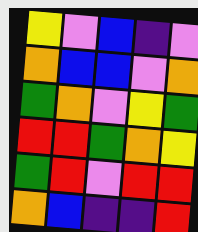[["yellow", "violet", "blue", "indigo", "violet"], ["orange", "blue", "blue", "violet", "orange"], ["green", "orange", "violet", "yellow", "green"], ["red", "red", "green", "orange", "yellow"], ["green", "red", "violet", "red", "red"], ["orange", "blue", "indigo", "indigo", "red"]]